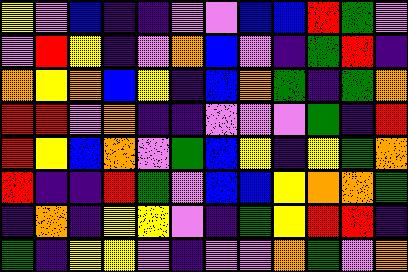[["yellow", "violet", "blue", "indigo", "indigo", "violet", "violet", "blue", "blue", "red", "green", "violet"], ["violet", "red", "yellow", "indigo", "violet", "orange", "blue", "violet", "indigo", "green", "red", "indigo"], ["orange", "yellow", "orange", "blue", "yellow", "indigo", "blue", "orange", "green", "indigo", "green", "orange"], ["red", "red", "violet", "orange", "indigo", "indigo", "violet", "violet", "violet", "green", "indigo", "red"], ["red", "yellow", "blue", "orange", "violet", "green", "blue", "yellow", "indigo", "yellow", "green", "orange"], ["red", "indigo", "indigo", "red", "green", "violet", "blue", "blue", "yellow", "orange", "orange", "green"], ["indigo", "orange", "indigo", "yellow", "yellow", "violet", "indigo", "green", "yellow", "red", "red", "indigo"], ["green", "indigo", "yellow", "yellow", "violet", "indigo", "violet", "violet", "orange", "green", "violet", "orange"]]